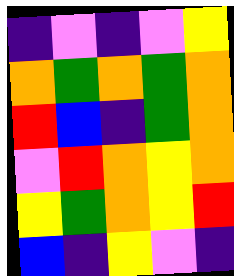[["indigo", "violet", "indigo", "violet", "yellow"], ["orange", "green", "orange", "green", "orange"], ["red", "blue", "indigo", "green", "orange"], ["violet", "red", "orange", "yellow", "orange"], ["yellow", "green", "orange", "yellow", "red"], ["blue", "indigo", "yellow", "violet", "indigo"]]